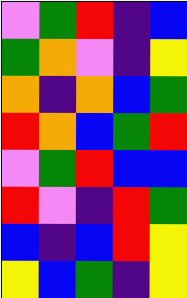[["violet", "green", "red", "indigo", "blue"], ["green", "orange", "violet", "indigo", "yellow"], ["orange", "indigo", "orange", "blue", "green"], ["red", "orange", "blue", "green", "red"], ["violet", "green", "red", "blue", "blue"], ["red", "violet", "indigo", "red", "green"], ["blue", "indigo", "blue", "red", "yellow"], ["yellow", "blue", "green", "indigo", "yellow"]]